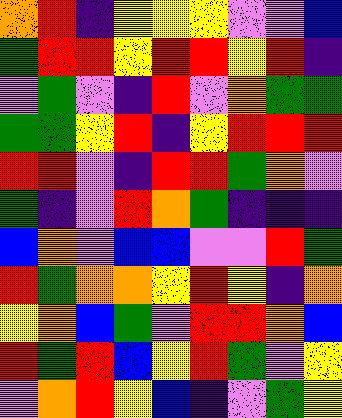[["orange", "red", "indigo", "yellow", "yellow", "yellow", "violet", "violet", "blue"], ["green", "red", "red", "yellow", "red", "red", "yellow", "red", "indigo"], ["violet", "green", "violet", "indigo", "red", "violet", "orange", "green", "green"], ["green", "green", "yellow", "red", "indigo", "yellow", "red", "red", "red"], ["red", "red", "violet", "indigo", "red", "red", "green", "orange", "violet"], ["green", "indigo", "violet", "red", "orange", "green", "indigo", "indigo", "indigo"], ["blue", "orange", "violet", "blue", "blue", "violet", "violet", "red", "green"], ["red", "green", "orange", "orange", "yellow", "red", "yellow", "indigo", "orange"], ["yellow", "orange", "blue", "green", "violet", "red", "red", "orange", "blue"], ["red", "green", "red", "blue", "yellow", "red", "green", "violet", "yellow"], ["violet", "orange", "red", "yellow", "blue", "indigo", "violet", "green", "yellow"]]